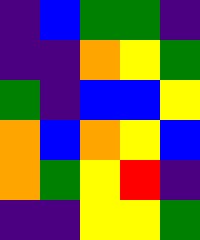[["indigo", "blue", "green", "green", "indigo"], ["indigo", "indigo", "orange", "yellow", "green"], ["green", "indigo", "blue", "blue", "yellow"], ["orange", "blue", "orange", "yellow", "blue"], ["orange", "green", "yellow", "red", "indigo"], ["indigo", "indigo", "yellow", "yellow", "green"]]